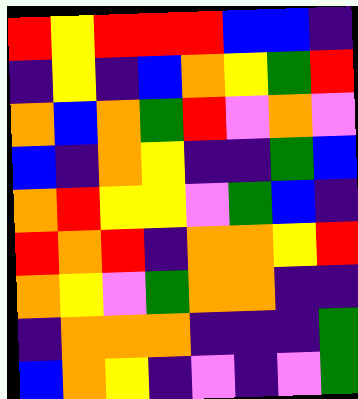[["red", "yellow", "red", "red", "red", "blue", "blue", "indigo"], ["indigo", "yellow", "indigo", "blue", "orange", "yellow", "green", "red"], ["orange", "blue", "orange", "green", "red", "violet", "orange", "violet"], ["blue", "indigo", "orange", "yellow", "indigo", "indigo", "green", "blue"], ["orange", "red", "yellow", "yellow", "violet", "green", "blue", "indigo"], ["red", "orange", "red", "indigo", "orange", "orange", "yellow", "red"], ["orange", "yellow", "violet", "green", "orange", "orange", "indigo", "indigo"], ["indigo", "orange", "orange", "orange", "indigo", "indigo", "indigo", "green"], ["blue", "orange", "yellow", "indigo", "violet", "indigo", "violet", "green"]]